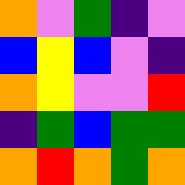[["orange", "violet", "green", "indigo", "violet"], ["blue", "yellow", "blue", "violet", "indigo"], ["orange", "yellow", "violet", "violet", "red"], ["indigo", "green", "blue", "green", "green"], ["orange", "red", "orange", "green", "orange"]]